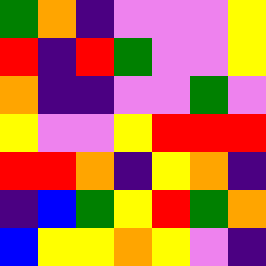[["green", "orange", "indigo", "violet", "violet", "violet", "yellow"], ["red", "indigo", "red", "green", "violet", "violet", "yellow"], ["orange", "indigo", "indigo", "violet", "violet", "green", "violet"], ["yellow", "violet", "violet", "yellow", "red", "red", "red"], ["red", "red", "orange", "indigo", "yellow", "orange", "indigo"], ["indigo", "blue", "green", "yellow", "red", "green", "orange"], ["blue", "yellow", "yellow", "orange", "yellow", "violet", "indigo"]]